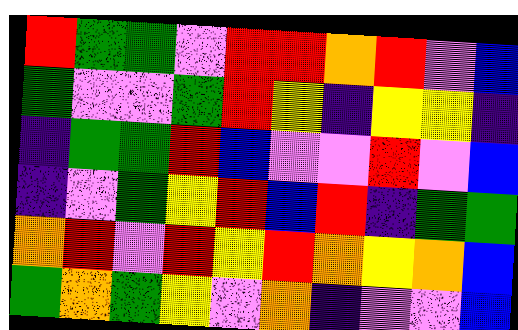[["red", "green", "green", "violet", "red", "red", "orange", "red", "violet", "blue"], ["green", "violet", "violet", "green", "red", "yellow", "indigo", "yellow", "yellow", "indigo"], ["indigo", "green", "green", "red", "blue", "violet", "violet", "red", "violet", "blue"], ["indigo", "violet", "green", "yellow", "red", "blue", "red", "indigo", "green", "green"], ["orange", "red", "violet", "red", "yellow", "red", "orange", "yellow", "orange", "blue"], ["green", "orange", "green", "yellow", "violet", "orange", "indigo", "violet", "violet", "blue"]]